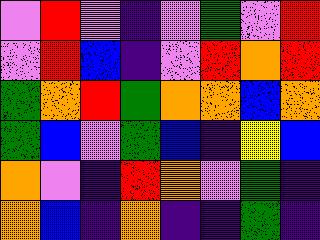[["violet", "red", "violet", "indigo", "violet", "green", "violet", "red"], ["violet", "red", "blue", "indigo", "violet", "red", "orange", "red"], ["green", "orange", "red", "green", "orange", "orange", "blue", "orange"], ["green", "blue", "violet", "green", "blue", "indigo", "yellow", "blue"], ["orange", "violet", "indigo", "red", "orange", "violet", "green", "indigo"], ["orange", "blue", "indigo", "orange", "indigo", "indigo", "green", "indigo"]]